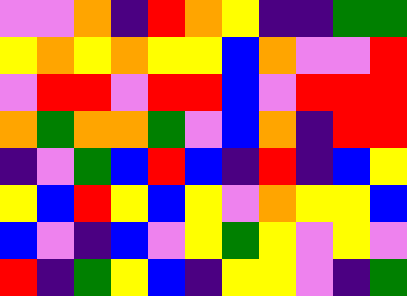[["violet", "violet", "orange", "indigo", "red", "orange", "yellow", "indigo", "indigo", "green", "green"], ["yellow", "orange", "yellow", "orange", "yellow", "yellow", "blue", "orange", "violet", "violet", "red"], ["violet", "red", "red", "violet", "red", "red", "blue", "violet", "red", "red", "red"], ["orange", "green", "orange", "orange", "green", "violet", "blue", "orange", "indigo", "red", "red"], ["indigo", "violet", "green", "blue", "red", "blue", "indigo", "red", "indigo", "blue", "yellow"], ["yellow", "blue", "red", "yellow", "blue", "yellow", "violet", "orange", "yellow", "yellow", "blue"], ["blue", "violet", "indigo", "blue", "violet", "yellow", "green", "yellow", "violet", "yellow", "violet"], ["red", "indigo", "green", "yellow", "blue", "indigo", "yellow", "yellow", "violet", "indigo", "green"]]